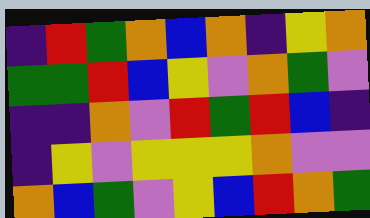[["indigo", "red", "green", "orange", "blue", "orange", "indigo", "yellow", "orange"], ["green", "green", "red", "blue", "yellow", "violet", "orange", "green", "violet"], ["indigo", "indigo", "orange", "violet", "red", "green", "red", "blue", "indigo"], ["indigo", "yellow", "violet", "yellow", "yellow", "yellow", "orange", "violet", "violet"], ["orange", "blue", "green", "violet", "yellow", "blue", "red", "orange", "green"]]